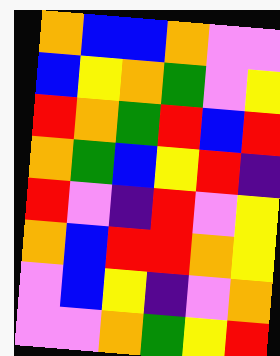[["orange", "blue", "blue", "orange", "violet", "violet"], ["blue", "yellow", "orange", "green", "violet", "yellow"], ["red", "orange", "green", "red", "blue", "red"], ["orange", "green", "blue", "yellow", "red", "indigo"], ["red", "violet", "indigo", "red", "violet", "yellow"], ["orange", "blue", "red", "red", "orange", "yellow"], ["violet", "blue", "yellow", "indigo", "violet", "orange"], ["violet", "violet", "orange", "green", "yellow", "red"]]